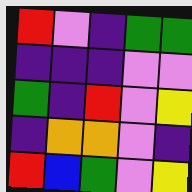[["red", "violet", "indigo", "green", "green"], ["indigo", "indigo", "indigo", "violet", "violet"], ["green", "indigo", "red", "violet", "yellow"], ["indigo", "orange", "orange", "violet", "indigo"], ["red", "blue", "green", "violet", "yellow"]]